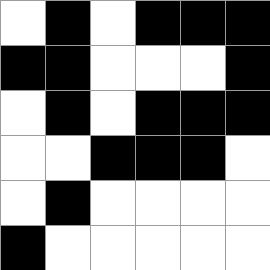[["white", "black", "white", "black", "black", "black"], ["black", "black", "white", "white", "white", "black"], ["white", "black", "white", "black", "black", "black"], ["white", "white", "black", "black", "black", "white"], ["white", "black", "white", "white", "white", "white"], ["black", "white", "white", "white", "white", "white"]]